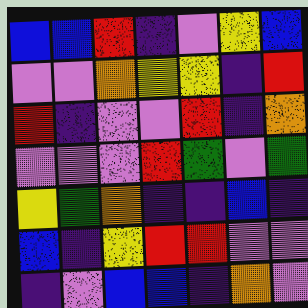[["blue", "blue", "red", "indigo", "violet", "yellow", "blue"], ["violet", "violet", "orange", "yellow", "yellow", "indigo", "red"], ["red", "indigo", "violet", "violet", "red", "indigo", "orange"], ["violet", "violet", "violet", "red", "green", "violet", "green"], ["yellow", "green", "orange", "indigo", "indigo", "blue", "indigo"], ["blue", "indigo", "yellow", "red", "red", "violet", "violet"], ["indigo", "violet", "blue", "blue", "indigo", "orange", "violet"]]